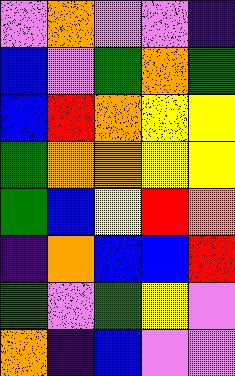[["violet", "orange", "violet", "violet", "indigo"], ["blue", "violet", "green", "orange", "green"], ["blue", "red", "orange", "yellow", "yellow"], ["green", "orange", "orange", "yellow", "yellow"], ["green", "blue", "yellow", "red", "orange"], ["indigo", "orange", "blue", "blue", "red"], ["green", "violet", "green", "yellow", "violet"], ["orange", "indigo", "blue", "violet", "violet"]]